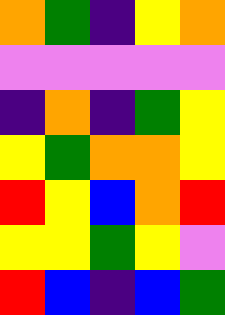[["orange", "green", "indigo", "yellow", "orange"], ["violet", "violet", "violet", "violet", "violet"], ["indigo", "orange", "indigo", "green", "yellow"], ["yellow", "green", "orange", "orange", "yellow"], ["red", "yellow", "blue", "orange", "red"], ["yellow", "yellow", "green", "yellow", "violet"], ["red", "blue", "indigo", "blue", "green"]]